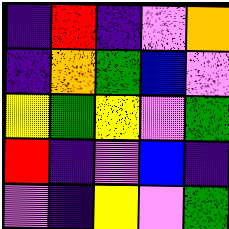[["indigo", "red", "indigo", "violet", "orange"], ["indigo", "orange", "green", "blue", "violet"], ["yellow", "green", "yellow", "violet", "green"], ["red", "indigo", "violet", "blue", "indigo"], ["violet", "indigo", "yellow", "violet", "green"]]